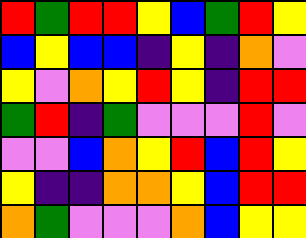[["red", "green", "red", "red", "yellow", "blue", "green", "red", "yellow"], ["blue", "yellow", "blue", "blue", "indigo", "yellow", "indigo", "orange", "violet"], ["yellow", "violet", "orange", "yellow", "red", "yellow", "indigo", "red", "red"], ["green", "red", "indigo", "green", "violet", "violet", "violet", "red", "violet"], ["violet", "violet", "blue", "orange", "yellow", "red", "blue", "red", "yellow"], ["yellow", "indigo", "indigo", "orange", "orange", "yellow", "blue", "red", "red"], ["orange", "green", "violet", "violet", "violet", "orange", "blue", "yellow", "yellow"]]